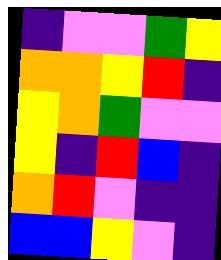[["indigo", "violet", "violet", "green", "yellow"], ["orange", "orange", "yellow", "red", "indigo"], ["yellow", "orange", "green", "violet", "violet"], ["yellow", "indigo", "red", "blue", "indigo"], ["orange", "red", "violet", "indigo", "indigo"], ["blue", "blue", "yellow", "violet", "indigo"]]